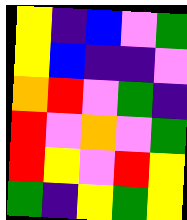[["yellow", "indigo", "blue", "violet", "green"], ["yellow", "blue", "indigo", "indigo", "violet"], ["orange", "red", "violet", "green", "indigo"], ["red", "violet", "orange", "violet", "green"], ["red", "yellow", "violet", "red", "yellow"], ["green", "indigo", "yellow", "green", "yellow"]]